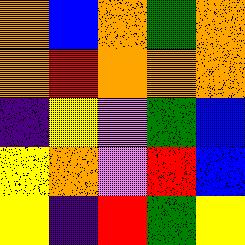[["orange", "blue", "orange", "green", "orange"], ["orange", "red", "orange", "orange", "orange"], ["indigo", "yellow", "violet", "green", "blue"], ["yellow", "orange", "violet", "red", "blue"], ["yellow", "indigo", "red", "green", "yellow"]]